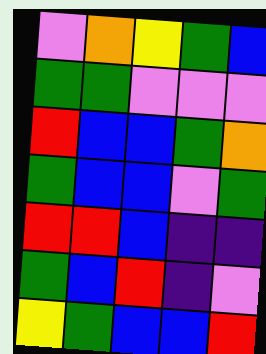[["violet", "orange", "yellow", "green", "blue"], ["green", "green", "violet", "violet", "violet"], ["red", "blue", "blue", "green", "orange"], ["green", "blue", "blue", "violet", "green"], ["red", "red", "blue", "indigo", "indigo"], ["green", "blue", "red", "indigo", "violet"], ["yellow", "green", "blue", "blue", "red"]]